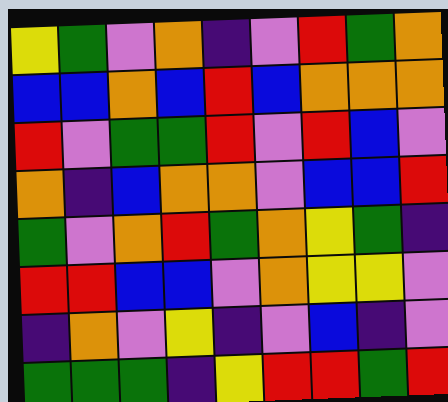[["yellow", "green", "violet", "orange", "indigo", "violet", "red", "green", "orange"], ["blue", "blue", "orange", "blue", "red", "blue", "orange", "orange", "orange"], ["red", "violet", "green", "green", "red", "violet", "red", "blue", "violet"], ["orange", "indigo", "blue", "orange", "orange", "violet", "blue", "blue", "red"], ["green", "violet", "orange", "red", "green", "orange", "yellow", "green", "indigo"], ["red", "red", "blue", "blue", "violet", "orange", "yellow", "yellow", "violet"], ["indigo", "orange", "violet", "yellow", "indigo", "violet", "blue", "indigo", "violet"], ["green", "green", "green", "indigo", "yellow", "red", "red", "green", "red"]]